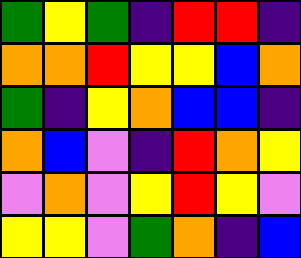[["green", "yellow", "green", "indigo", "red", "red", "indigo"], ["orange", "orange", "red", "yellow", "yellow", "blue", "orange"], ["green", "indigo", "yellow", "orange", "blue", "blue", "indigo"], ["orange", "blue", "violet", "indigo", "red", "orange", "yellow"], ["violet", "orange", "violet", "yellow", "red", "yellow", "violet"], ["yellow", "yellow", "violet", "green", "orange", "indigo", "blue"]]